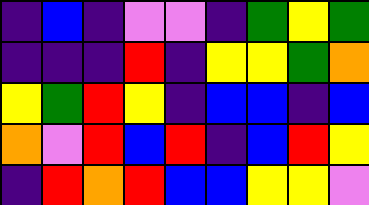[["indigo", "blue", "indigo", "violet", "violet", "indigo", "green", "yellow", "green"], ["indigo", "indigo", "indigo", "red", "indigo", "yellow", "yellow", "green", "orange"], ["yellow", "green", "red", "yellow", "indigo", "blue", "blue", "indigo", "blue"], ["orange", "violet", "red", "blue", "red", "indigo", "blue", "red", "yellow"], ["indigo", "red", "orange", "red", "blue", "blue", "yellow", "yellow", "violet"]]